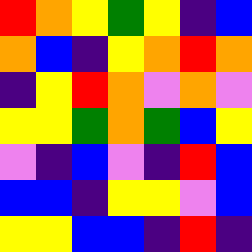[["red", "orange", "yellow", "green", "yellow", "indigo", "blue"], ["orange", "blue", "indigo", "yellow", "orange", "red", "orange"], ["indigo", "yellow", "red", "orange", "violet", "orange", "violet"], ["yellow", "yellow", "green", "orange", "green", "blue", "yellow"], ["violet", "indigo", "blue", "violet", "indigo", "red", "blue"], ["blue", "blue", "indigo", "yellow", "yellow", "violet", "blue"], ["yellow", "yellow", "blue", "blue", "indigo", "red", "indigo"]]